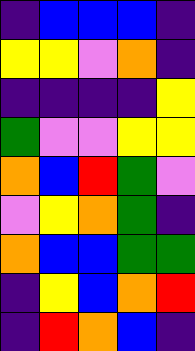[["indigo", "blue", "blue", "blue", "indigo"], ["yellow", "yellow", "violet", "orange", "indigo"], ["indigo", "indigo", "indigo", "indigo", "yellow"], ["green", "violet", "violet", "yellow", "yellow"], ["orange", "blue", "red", "green", "violet"], ["violet", "yellow", "orange", "green", "indigo"], ["orange", "blue", "blue", "green", "green"], ["indigo", "yellow", "blue", "orange", "red"], ["indigo", "red", "orange", "blue", "indigo"]]